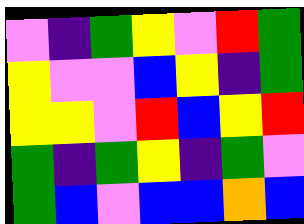[["violet", "indigo", "green", "yellow", "violet", "red", "green"], ["yellow", "violet", "violet", "blue", "yellow", "indigo", "green"], ["yellow", "yellow", "violet", "red", "blue", "yellow", "red"], ["green", "indigo", "green", "yellow", "indigo", "green", "violet"], ["green", "blue", "violet", "blue", "blue", "orange", "blue"]]